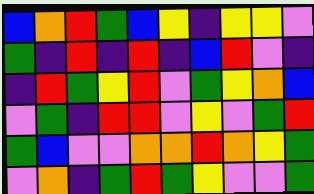[["blue", "orange", "red", "green", "blue", "yellow", "indigo", "yellow", "yellow", "violet"], ["green", "indigo", "red", "indigo", "red", "indigo", "blue", "red", "violet", "indigo"], ["indigo", "red", "green", "yellow", "red", "violet", "green", "yellow", "orange", "blue"], ["violet", "green", "indigo", "red", "red", "violet", "yellow", "violet", "green", "red"], ["green", "blue", "violet", "violet", "orange", "orange", "red", "orange", "yellow", "green"], ["violet", "orange", "indigo", "green", "red", "green", "yellow", "violet", "violet", "green"]]